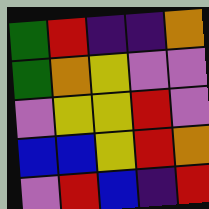[["green", "red", "indigo", "indigo", "orange"], ["green", "orange", "yellow", "violet", "violet"], ["violet", "yellow", "yellow", "red", "violet"], ["blue", "blue", "yellow", "red", "orange"], ["violet", "red", "blue", "indigo", "red"]]